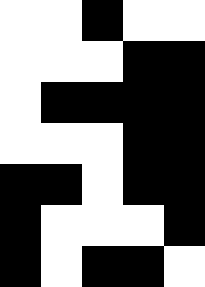[["white", "white", "black", "white", "white"], ["white", "white", "white", "black", "black"], ["white", "black", "black", "black", "black"], ["white", "white", "white", "black", "black"], ["black", "black", "white", "black", "black"], ["black", "white", "white", "white", "black"], ["black", "white", "black", "black", "white"]]